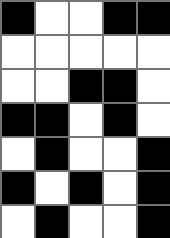[["black", "white", "white", "black", "black"], ["white", "white", "white", "white", "white"], ["white", "white", "black", "black", "white"], ["black", "black", "white", "black", "white"], ["white", "black", "white", "white", "black"], ["black", "white", "black", "white", "black"], ["white", "black", "white", "white", "black"]]